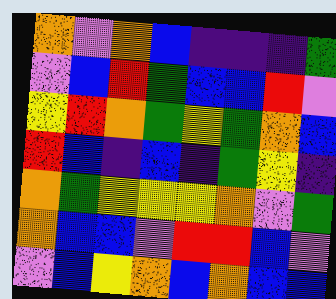[["orange", "violet", "orange", "blue", "indigo", "indigo", "indigo", "green"], ["violet", "blue", "red", "green", "blue", "blue", "red", "violet"], ["yellow", "red", "orange", "green", "yellow", "green", "orange", "blue"], ["red", "blue", "indigo", "blue", "indigo", "green", "yellow", "indigo"], ["orange", "green", "yellow", "yellow", "yellow", "orange", "violet", "green"], ["orange", "blue", "blue", "violet", "red", "red", "blue", "violet"], ["violet", "blue", "yellow", "orange", "blue", "orange", "blue", "blue"]]